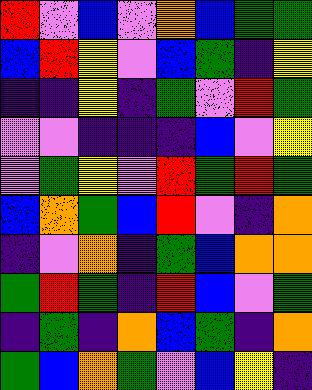[["red", "violet", "blue", "violet", "orange", "blue", "green", "green"], ["blue", "red", "yellow", "violet", "blue", "green", "indigo", "yellow"], ["indigo", "indigo", "yellow", "indigo", "green", "violet", "red", "green"], ["violet", "violet", "indigo", "indigo", "indigo", "blue", "violet", "yellow"], ["violet", "green", "yellow", "violet", "red", "green", "red", "green"], ["blue", "orange", "green", "blue", "red", "violet", "indigo", "orange"], ["indigo", "violet", "orange", "indigo", "green", "blue", "orange", "orange"], ["green", "red", "green", "indigo", "red", "blue", "violet", "green"], ["indigo", "green", "indigo", "orange", "blue", "green", "indigo", "orange"], ["green", "blue", "orange", "green", "violet", "blue", "yellow", "indigo"]]